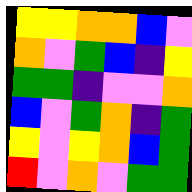[["yellow", "yellow", "orange", "orange", "blue", "violet"], ["orange", "violet", "green", "blue", "indigo", "yellow"], ["green", "green", "indigo", "violet", "violet", "orange"], ["blue", "violet", "green", "orange", "indigo", "green"], ["yellow", "violet", "yellow", "orange", "blue", "green"], ["red", "violet", "orange", "violet", "green", "green"]]